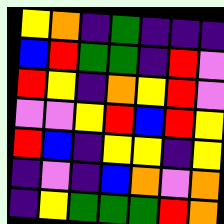[["yellow", "orange", "indigo", "green", "indigo", "indigo", "indigo"], ["blue", "red", "green", "green", "indigo", "red", "violet"], ["red", "yellow", "indigo", "orange", "yellow", "red", "violet"], ["violet", "violet", "yellow", "red", "blue", "red", "yellow"], ["red", "blue", "indigo", "yellow", "yellow", "indigo", "yellow"], ["indigo", "violet", "indigo", "blue", "orange", "violet", "orange"], ["indigo", "yellow", "green", "green", "green", "red", "orange"]]